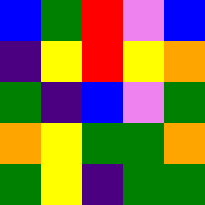[["blue", "green", "red", "violet", "blue"], ["indigo", "yellow", "red", "yellow", "orange"], ["green", "indigo", "blue", "violet", "green"], ["orange", "yellow", "green", "green", "orange"], ["green", "yellow", "indigo", "green", "green"]]